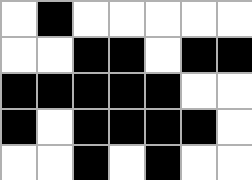[["white", "black", "white", "white", "white", "white", "white"], ["white", "white", "black", "black", "white", "black", "black"], ["black", "black", "black", "black", "black", "white", "white"], ["black", "white", "black", "black", "black", "black", "white"], ["white", "white", "black", "white", "black", "white", "white"]]